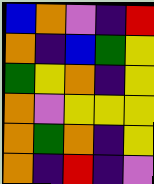[["blue", "orange", "violet", "indigo", "red"], ["orange", "indigo", "blue", "green", "yellow"], ["green", "yellow", "orange", "indigo", "yellow"], ["orange", "violet", "yellow", "yellow", "yellow"], ["orange", "green", "orange", "indigo", "yellow"], ["orange", "indigo", "red", "indigo", "violet"]]